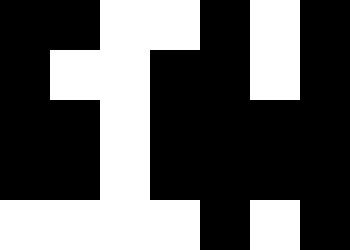[["black", "black", "white", "white", "black", "white", "black"], ["black", "white", "white", "black", "black", "white", "black"], ["black", "black", "white", "black", "black", "black", "black"], ["black", "black", "white", "black", "black", "black", "black"], ["white", "white", "white", "white", "black", "white", "black"]]